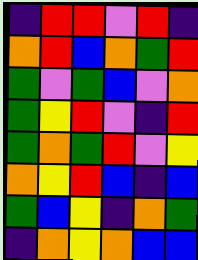[["indigo", "red", "red", "violet", "red", "indigo"], ["orange", "red", "blue", "orange", "green", "red"], ["green", "violet", "green", "blue", "violet", "orange"], ["green", "yellow", "red", "violet", "indigo", "red"], ["green", "orange", "green", "red", "violet", "yellow"], ["orange", "yellow", "red", "blue", "indigo", "blue"], ["green", "blue", "yellow", "indigo", "orange", "green"], ["indigo", "orange", "yellow", "orange", "blue", "blue"]]